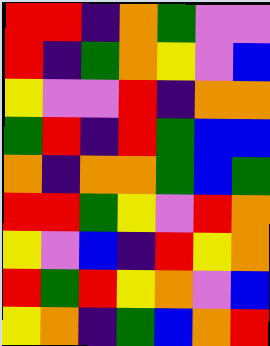[["red", "red", "indigo", "orange", "green", "violet", "violet"], ["red", "indigo", "green", "orange", "yellow", "violet", "blue"], ["yellow", "violet", "violet", "red", "indigo", "orange", "orange"], ["green", "red", "indigo", "red", "green", "blue", "blue"], ["orange", "indigo", "orange", "orange", "green", "blue", "green"], ["red", "red", "green", "yellow", "violet", "red", "orange"], ["yellow", "violet", "blue", "indigo", "red", "yellow", "orange"], ["red", "green", "red", "yellow", "orange", "violet", "blue"], ["yellow", "orange", "indigo", "green", "blue", "orange", "red"]]